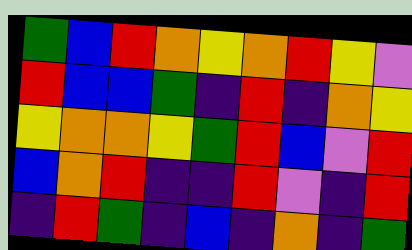[["green", "blue", "red", "orange", "yellow", "orange", "red", "yellow", "violet"], ["red", "blue", "blue", "green", "indigo", "red", "indigo", "orange", "yellow"], ["yellow", "orange", "orange", "yellow", "green", "red", "blue", "violet", "red"], ["blue", "orange", "red", "indigo", "indigo", "red", "violet", "indigo", "red"], ["indigo", "red", "green", "indigo", "blue", "indigo", "orange", "indigo", "green"]]